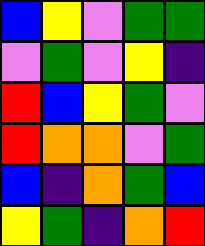[["blue", "yellow", "violet", "green", "green"], ["violet", "green", "violet", "yellow", "indigo"], ["red", "blue", "yellow", "green", "violet"], ["red", "orange", "orange", "violet", "green"], ["blue", "indigo", "orange", "green", "blue"], ["yellow", "green", "indigo", "orange", "red"]]